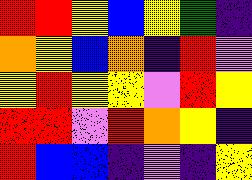[["red", "red", "yellow", "blue", "yellow", "green", "indigo"], ["orange", "yellow", "blue", "orange", "indigo", "red", "violet"], ["yellow", "red", "yellow", "yellow", "violet", "red", "yellow"], ["red", "red", "violet", "red", "orange", "yellow", "indigo"], ["red", "blue", "blue", "indigo", "violet", "indigo", "yellow"]]